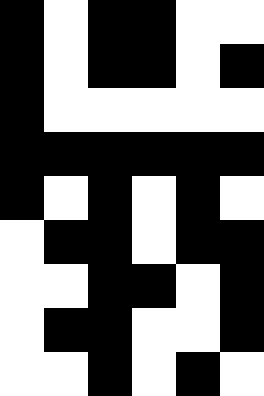[["black", "white", "black", "black", "white", "white"], ["black", "white", "black", "black", "white", "black"], ["black", "white", "white", "white", "white", "white"], ["black", "black", "black", "black", "black", "black"], ["black", "white", "black", "white", "black", "white"], ["white", "black", "black", "white", "black", "black"], ["white", "white", "black", "black", "white", "black"], ["white", "black", "black", "white", "white", "black"], ["white", "white", "black", "white", "black", "white"]]